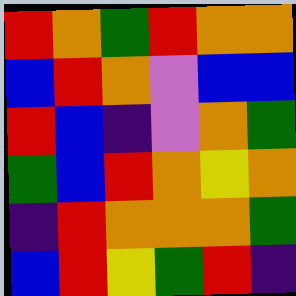[["red", "orange", "green", "red", "orange", "orange"], ["blue", "red", "orange", "violet", "blue", "blue"], ["red", "blue", "indigo", "violet", "orange", "green"], ["green", "blue", "red", "orange", "yellow", "orange"], ["indigo", "red", "orange", "orange", "orange", "green"], ["blue", "red", "yellow", "green", "red", "indigo"]]